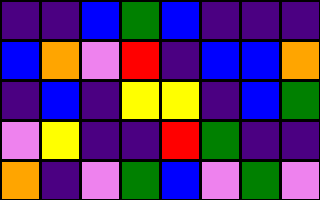[["indigo", "indigo", "blue", "green", "blue", "indigo", "indigo", "indigo"], ["blue", "orange", "violet", "red", "indigo", "blue", "blue", "orange"], ["indigo", "blue", "indigo", "yellow", "yellow", "indigo", "blue", "green"], ["violet", "yellow", "indigo", "indigo", "red", "green", "indigo", "indigo"], ["orange", "indigo", "violet", "green", "blue", "violet", "green", "violet"]]